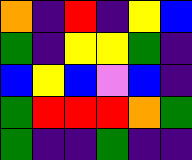[["orange", "indigo", "red", "indigo", "yellow", "blue"], ["green", "indigo", "yellow", "yellow", "green", "indigo"], ["blue", "yellow", "blue", "violet", "blue", "indigo"], ["green", "red", "red", "red", "orange", "green"], ["green", "indigo", "indigo", "green", "indigo", "indigo"]]